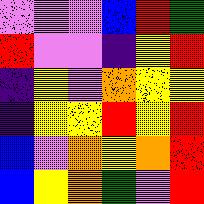[["violet", "violet", "violet", "blue", "red", "green"], ["red", "violet", "violet", "indigo", "yellow", "red"], ["indigo", "yellow", "violet", "orange", "yellow", "yellow"], ["indigo", "yellow", "yellow", "red", "yellow", "red"], ["blue", "violet", "orange", "yellow", "orange", "red"], ["blue", "yellow", "orange", "green", "violet", "red"]]